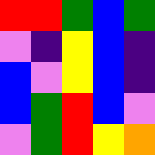[["red", "red", "green", "blue", "green"], ["violet", "indigo", "yellow", "blue", "indigo"], ["blue", "violet", "yellow", "blue", "indigo"], ["blue", "green", "red", "blue", "violet"], ["violet", "green", "red", "yellow", "orange"]]